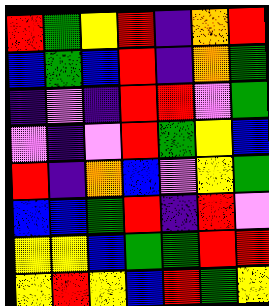[["red", "green", "yellow", "red", "indigo", "orange", "red"], ["blue", "green", "blue", "red", "indigo", "orange", "green"], ["indigo", "violet", "indigo", "red", "red", "violet", "green"], ["violet", "indigo", "violet", "red", "green", "yellow", "blue"], ["red", "indigo", "orange", "blue", "violet", "yellow", "green"], ["blue", "blue", "green", "red", "indigo", "red", "violet"], ["yellow", "yellow", "blue", "green", "green", "red", "red"], ["yellow", "red", "yellow", "blue", "red", "green", "yellow"]]